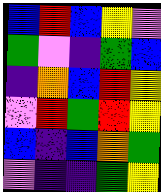[["blue", "red", "blue", "yellow", "violet"], ["green", "violet", "indigo", "green", "blue"], ["indigo", "orange", "blue", "red", "yellow"], ["violet", "red", "green", "red", "yellow"], ["blue", "indigo", "blue", "orange", "green"], ["violet", "indigo", "indigo", "green", "yellow"]]